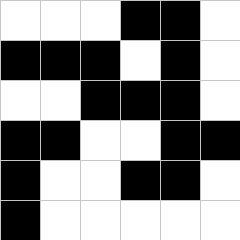[["white", "white", "white", "black", "black", "white"], ["black", "black", "black", "white", "black", "white"], ["white", "white", "black", "black", "black", "white"], ["black", "black", "white", "white", "black", "black"], ["black", "white", "white", "black", "black", "white"], ["black", "white", "white", "white", "white", "white"]]